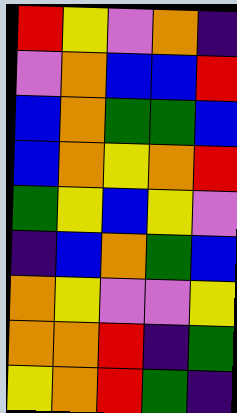[["red", "yellow", "violet", "orange", "indigo"], ["violet", "orange", "blue", "blue", "red"], ["blue", "orange", "green", "green", "blue"], ["blue", "orange", "yellow", "orange", "red"], ["green", "yellow", "blue", "yellow", "violet"], ["indigo", "blue", "orange", "green", "blue"], ["orange", "yellow", "violet", "violet", "yellow"], ["orange", "orange", "red", "indigo", "green"], ["yellow", "orange", "red", "green", "indigo"]]